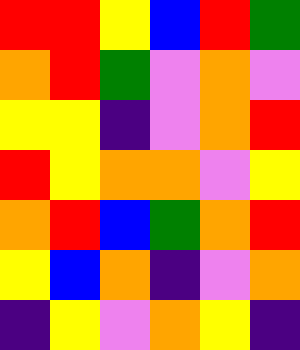[["red", "red", "yellow", "blue", "red", "green"], ["orange", "red", "green", "violet", "orange", "violet"], ["yellow", "yellow", "indigo", "violet", "orange", "red"], ["red", "yellow", "orange", "orange", "violet", "yellow"], ["orange", "red", "blue", "green", "orange", "red"], ["yellow", "blue", "orange", "indigo", "violet", "orange"], ["indigo", "yellow", "violet", "orange", "yellow", "indigo"]]